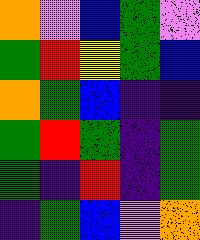[["orange", "violet", "blue", "green", "violet"], ["green", "red", "yellow", "green", "blue"], ["orange", "green", "blue", "indigo", "indigo"], ["green", "red", "green", "indigo", "green"], ["green", "indigo", "red", "indigo", "green"], ["indigo", "green", "blue", "violet", "orange"]]